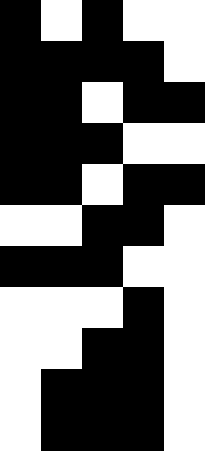[["black", "white", "black", "white", "white"], ["black", "black", "black", "black", "white"], ["black", "black", "white", "black", "black"], ["black", "black", "black", "white", "white"], ["black", "black", "white", "black", "black"], ["white", "white", "black", "black", "white"], ["black", "black", "black", "white", "white"], ["white", "white", "white", "black", "white"], ["white", "white", "black", "black", "white"], ["white", "black", "black", "black", "white"], ["white", "black", "black", "black", "white"]]